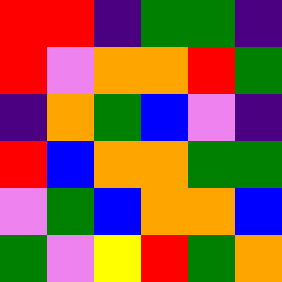[["red", "red", "indigo", "green", "green", "indigo"], ["red", "violet", "orange", "orange", "red", "green"], ["indigo", "orange", "green", "blue", "violet", "indigo"], ["red", "blue", "orange", "orange", "green", "green"], ["violet", "green", "blue", "orange", "orange", "blue"], ["green", "violet", "yellow", "red", "green", "orange"]]